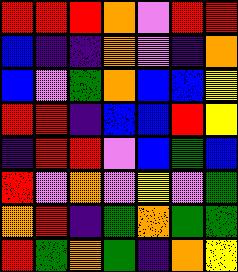[["red", "red", "red", "orange", "violet", "red", "red"], ["blue", "indigo", "indigo", "orange", "violet", "indigo", "orange"], ["blue", "violet", "green", "orange", "blue", "blue", "yellow"], ["red", "red", "indigo", "blue", "blue", "red", "yellow"], ["indigo", "red", "red", "violet", "blue", "green", "blue"], ["red", "violet", "orange", "violet", "yellow", "violet", "green"], ["orange", "red", "indigo", "green", "orange", "green", "green"], ["red", "green", "orange", "green", "indigo", "orange", "yellow"]]